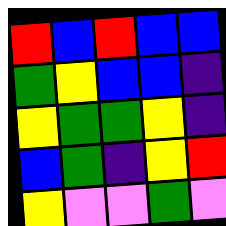[["red", "blue", "red", "blue", "blue"], ["green", "yellow", "blue", "blue", "indigo"], ["yellow", "green", "green", "yellow", "indigo"], ["blue", "green", "indigo", "yellow", "red"], ["yellow", "violet", "violet", "green", "violet"]]